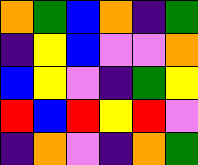[["orange", "green", "blue", "orange", "indigo", "green"], ["indigo", "yellow", "blue", "violet", "violet", "orange"], ["blue", "yellow", "violet", "indigo", "green", "yellow"], ["red", "blue", "red", "yellow", "red", "violet"], ["indigo", "orange", "violet", "indigo", "orange", "green"]]